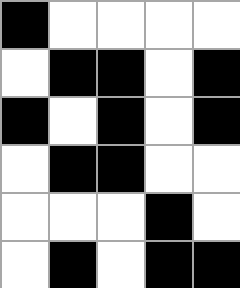[["black", "white", "white", "white", "white"], ["white", "black", "black", "white", "black"], ["black", "white", "black", "white", "black"], ["white", "black", "black", "white", "white"], ["white", "white", "white", "black", "white"], ["white", "black", "white", "black", "black"]]